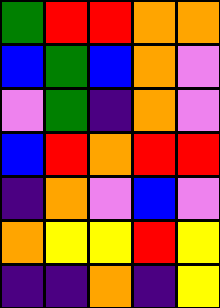[["green", "red", "red", "orange", "orange"], ["blue", "green", "blue", "orange", "violet"], ["violet", "green", "indigo", "orange", "violet"], ["blue", "red", "orange", "red", "red"], ["indigo", "orange", "violet", "blue", "violet"], ["orange", "yellow", "yellow", "red", "yellow"], ["indigo", "indigo", "orange", "indigo", "yellow"]]